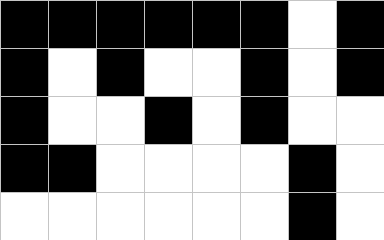[["black", "black", "black", "black", "black", "black", "white", "black"], ["black", "white", "black", "white", "white", "black", "white", "black"], ["black", "white", "white", "black", "white", "black", "white", "white"], ["black", "black", "white", "white", "white", "white", "black", "white"], ["white", "white", "white", "white", "white", "white", "black", "white"]]